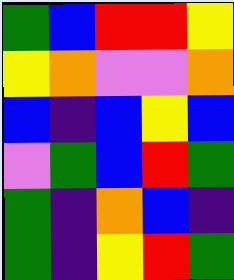[["green", "blue", "red", "red", "yellow"], ["yellow", "orange", "violet", "violet", "orange"], ["blue", "indigo", "blue", "yellow", "blue"], ["violet", "green", "blue", "red", "green"], ["green", "indigo", "orange", "blue", "indigo"], ["green", "indigo", "yellow", "red", "green"]]